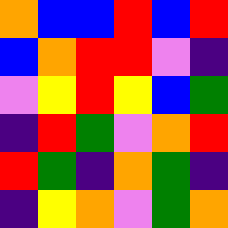[["orange", "blue", "blue", "red", "blue", "red"], ["blue", "orange", "red", "red", "violet", "indigo"], ["violet", "yellow", "red", "yellow", "blue", "green"], ["indigo", "red", "green", "violet", "orange", "red"], ["red", "green", "indigo", "orange", "green", "indigo"], ["indigo", "yellow", "orange", "violet", "green", "orange"]]